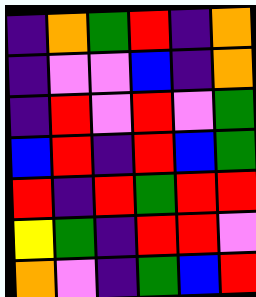[["indigo", "orange", "green", "red", "indigo", "orange"], ["indigo", "violet", "violet", "blue", "indigo", "orange"], ["indigo", "red", "violet", "red", "violet", "green"], ["blue", "red", "indigo", "red", "blue", "green"], ["red", "indigo", "red", "green", "red", "red"], ["yellow", "green", "indigo", "red", "red", "violet"], ["orange", "violet", "indigo", "green", "blue", "red"]]